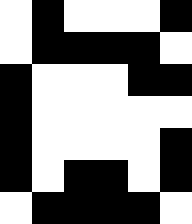[["white", "black", "white", "white", "white", "black"], ["white", "black", "black", "black", "black", "white"], ["black", "white", "white", "white", "black", "black"], ["black", "white", "white", "white", "white", "white"], ["black", "white", "white", "white", "white", "black"], ["black", "white", "black", "black", "white", "black"], ["white", "black", "black", "black", "black", "white"]]